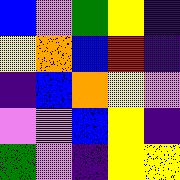[["blue", "violet", "green", "yellow", "indigo"], ["yellow", "orange", "blue", "red", "indigo"], ["indigo", "blue", "orange", "yellow", "violet"], ["violet", "violet", "blue", "yellow", "indigo"], ["green", "violet", "indigo", "yellow", "yellow"]]